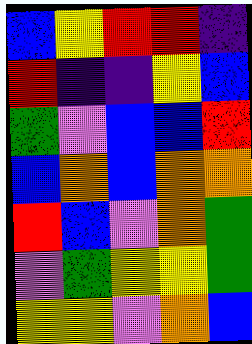[["blue", "yellow", "red", "red", "indigo"], ["red", "indigo", "indigo", "yellow", "blue"], ["green", "violet", "blue", "blue", "red"], ["blue", "orange", "blue", "orange", "orange"], ["red", "blue", "violet", "orange", "green"], ["violet", "green", "yellow", "yellow", "green"], ["yellow", "yellow", "violet", "orange", "blue"]]